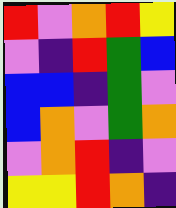[["red", "violet", "orange", "red", "yellow"], ["violet", "indigo", "red", "green", "blue"], ["blue", "blue", "indigo", "green", "violet"], ["blue", "orange", "violet", "green", "orange"], ["violet", "orange", "red", "indigo", "violet"], ["yellow", "yellow", "red", "orange", "indigo"]]